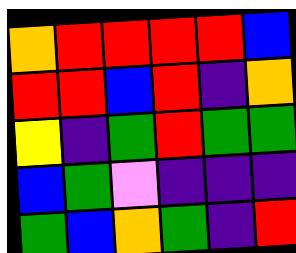[["orange", "red", "red", "red", "red", "blue"], ["red", "red", "blue", "red", "indigo", "orange"], ["yellow", "indigo", "green", "red", "green", "green"], ["blue", "green", "violet", "indigo", "indigo", "indigo"], ["green", "blue", "orange", "green", "indigo", "red"]]